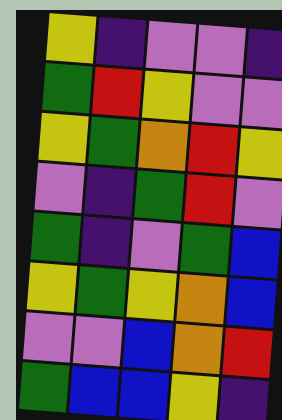[["yellow", "indigo", "violet", "violet", "indigo"], ["green", "red", "yellow", "violet", "violet"], ["yellow", "green", "orange", "red", "yellow"], ["violet", "indigo", "green", "red", "violet"], ["green", "indigo", "violet", "green", "blue"], ["yellow", "green", "yellow", "orange", "blue"], ["violet", "violet", "blue", "orange", "red"], ["green", "blue", "blue", "yellow", "indigo"]]